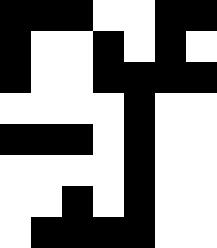[["black", "black", "black", "white", "white", "black", "black"], ["black", "white", "white", "black", "white", "black", "white"], ["black", "white", "white", "black", "black", "black", "black"], ["white", "white", "white", "white", "black", "white", "white"], ["black", "black", "black", "white", "black", "white", "white"], ["white", "white", "white", "white", "black", "white", "white"], ["white", "white", "black", "white", "black", "white", "white"], ["white", "black", "black", "black", "black", "white", "white"]]